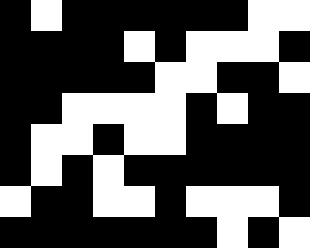[["black", "white", "black", "black", "black", "black", "black", "black", "white", "white"], ["black", "black", "black", "black", "white", "black", "white", "white", "white", "black"], ["black", "black", "black", "black", "black", "white", "white", "black", "black", "white"], ["black", "black", "white", "white", "white", "white", "black", "white", "black", "black"], ["black", "white", "white", "black", "white", "white", "black", "black", "black", "black"], ["black", "white", "black", "white", "black", "black", "black", "black", "black", "black"], ["white", "black", "black", "white", "white", "black", "white", "white", "white", "black"], ["black", "black", "black", "black", "black", "black", "black", "white", "black", "white"]]